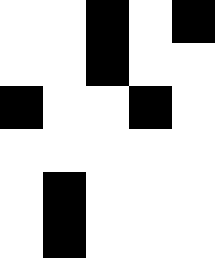[["white", "white", "black", "white", "black"], ["white", "white", "black", "white", "white"], ["black", "white", "white", "black", "white"], ["white", "white", "white", "white", "white"], ["white", "black", "white", "white", "white"], ["white", "black", "white", "white", "white"]]